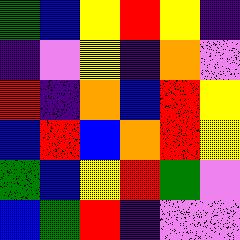[["green", "blue", "yellow", "red", "yellow", "indigo"], ["indigo", "violet", "yellow", "indigo", "orange", "violet"], ["red", "indigo", "orange", "blue", "red", "yellow"], ["blue", "red", "blue", "orange", "red", "yellow"], ["green", "blue", "yellow", "red", "green", "violet"], ["blue", "green", "red", "indigo", "violet", "violet"]]